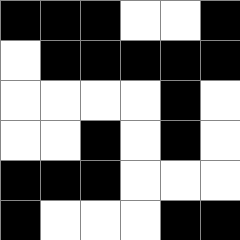[["black", "black", "black", "white", "white", "black"], ["white", "black", "black", "black", "black", "black"], ["white", "white", "white", "white", "black", "white"], ["white", "white", "black", "white", "black", "white"], ["black", "black", "black", "white", "white", "white"], ["black", "white", "white", "white", "black", "black"]]